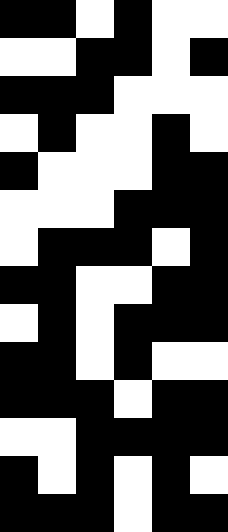[["black", "black", "white", "black", "white", "white"], ["white", "white", "black", "black", "white", "black"], ["black", "black", "black", "white", "white", "white"], ["white", "black", "white", "white", "black", "white"], ["black", "white", "white", "white", "black", "black"], ["white", "white", "white", "black", "black", "black"], ["white", "black", "black", "black", "white", "black"], ["black", "black", "white", "white", "black", "black"], ["white", "black", "white", "black", "black", "black"], ["black", "black", "white", "black", "white", "white"], ["black", "black", "black", "white", "black", "black"], ["white", "white", "black", "black", "black", "black"], ["black", "white", "black", "white", "black", "white"], ["black", "black", "black", "white", "black", "black"]]